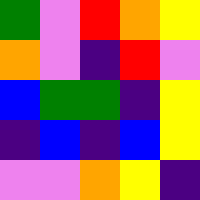[["green", "violet", "red", "orange", "yellow"], ["orange", "violet", "indigo", "red", "violet"], ["blue", "green", "green", "indigo", "yellow"], ["indigo", "blue", "indigo", "blue", "yellow"], ["violet", "violet", "orange", "yellow", "indigo"]]